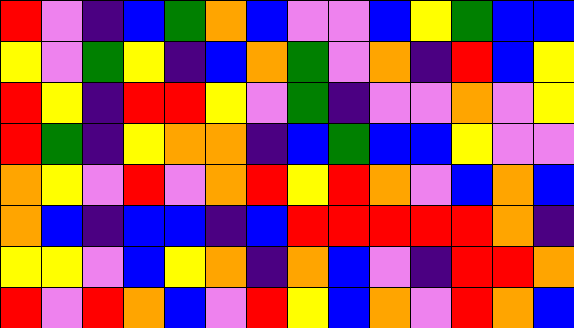[["red", "violet", "indigo", "blue", "green", "orange", "blue", "violet", "violet", "blue", "yellow", "green", "blue", "blue"], ["yellow", "violet", "green", "yellow", "indigo", "blue", "orange", "green", "violet", "orange", "indigo", "red", "blue", "yellow"], ["red", "yellow", "indigo", "red", "red", "yellow", "violet", "green", "indigo", "violet", "violet", "orange", "violet", "yellow"], ["red", "green", "indigo", "yellow", "orange", "orange", "indigo", "blue", "green", "blue", "blue", "yellow", "violet", "violet"], ["orange", "yellow", "violet", "red", "violet", "orange", "red", "yellow", "red", "orange", "violet", "blue", "orange", "blue"], ["orange", "blue", "indigo", "blue", "blue", "indigo", "blue", "red", "red", "red", "red", "red", "orange", "indigo"], ["yellow", "yellow", "violet", "blue", "yellow", "orange", "indigo", "orange", "blue", "violet", "indigo", "red", "red", "orange"], ["red", "violet", "red", "orange", "blue", "violet", "red", "yellow", "blue", "orange", "violet", "red", "orange", "blue"]]